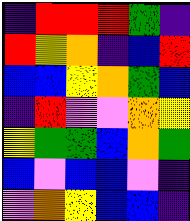[["indigo", "red", "red", "red", "green", "indigo"], ["red", "yellow", "orange", "indigo", "blue", "red"], ["blue", "blue", "yellow", "orange", "green", "blue"], ["indigo", "red", "violet", "violet", "orange", "yellow"], ["yellow", "green", "green", "blue", "orange", "green"], ["blue", "violet", "blue", "blue", "violet", "indigo"], ["violet", "orange", "yellow", "blue", "blue", "indigo"]]